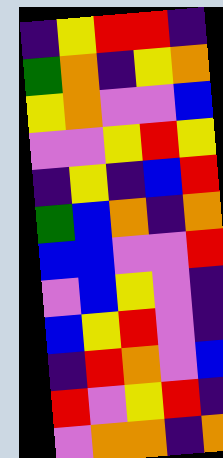[["indigo", "yellow", "red", "red", "indigo"], ["green", "orange", "indigo", "yellow", "orange"], ["yellow", "orange", "violet", "violet", "blue"], ["violet", "violet", "yellow", "red", "yellow"], ["indigo", "yellow", "indigo", "blue", "red"], ["green", "blue", "orange", "indigo", "orange"], ["blue", "blue", "violet", "violet", "red"], ["violet", "blue", "yellow", "violet", "indigo"], ["blue", "yellow", "red", "violet", "indigo"], ["indigo", "red", "orange", "violet", "blue"], ["red", "violet", "yellow", "red", "indigo"], ["violet", "orange", "orange", "indigo", "orange"]]